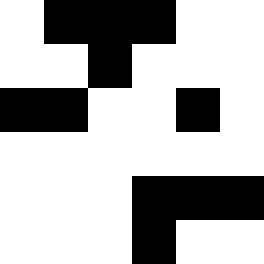[["white", "black", "black", "black", "white", "white"], ["white", "white", "black", "white", "white", "white"], ["black", "black", "white", "white", "black", "white"], ["white", "white", "white", "white", "white", "white"], ["white", "white", "white", "black", "black", "black"], ["white", "white", "white", "black", "white", "white"]]